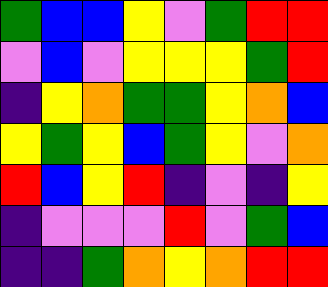[["green", "blue", "blue", "yellow", "violet", "green", "red", "red"], ["violet", "blue", "violet", "yellow", "yellow", "yellow", "green", "red"], ["indigo", "yellow", "orange", "green", "green", "yellow", "orange", "blue"], ["yellow", "green", "yellow", "blue", "green", "yellow", "violet", "orange"], ["red", "blue", "yellow", "red", "indigo", "violet", "indigo", "yellow"], ["indigo", "violet", "violet", "violet", "red", "violet", "green", "blue"], ["indigo", "indigo", "green", "orange", "yellow", "orange", "red", "red"]]